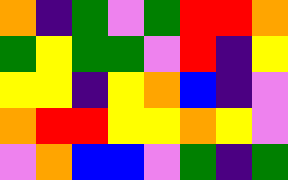[["orange", "indigo", "green", "violet", "green", "red", "red", "orange"], ["green", "yellow", "green", "green", "violet", "red", "indigo", "yellow"], ["yellow", "yellow", "indigo", "yellow", "orange", "blue", "indigo", "violet"], ["orange", "red", "red", "yellow", "yellow", "orange", "yellow", "violet"], ["violet", "orange", "blue", "blue", "violet", "green", "indigo", "green"]]